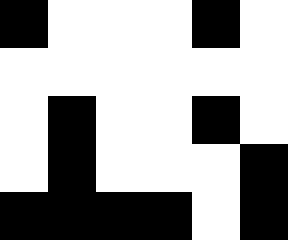[["black", "white", "white", "white", "black", "white"], ["white", "white", "white", "white", "white", "white"], ["white", "black", "white", "white", "black", "white"], ["white", "black", "white", "white", "white", "black"], ["black", "black", "black", "black", "white", "black"]]